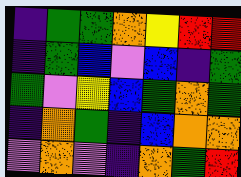[["indigo", "green", "green", "orange", "yellow", "red", "red"], ["indigo", "green", "blue", "violet", "blue", "indigo", "green"], ["green", "violet", "yellow", "blue", "green", "orange", "green"], ["indigo", "orange", "green", "indigo", "blue", "orange", "orange"], ["violet", "orange", "violet", "indigo", "orange", "green", "red"]]